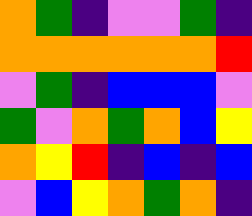[["orange", "green", "indigo", "violet", "violet", "green", "indigo"], ["orange", "orange", "orange", "orange", "orange", "orange", "red"], ["violet", "green", "indigo", "blue", "blue", "blue", "violet"], ["green", "violet", "orange", "green", "orange", "blue", "yellow"], ["orange", "yellow", "red", "indigo", "blue", "indigo", "blue"], ["violet", "blue", "yellow", "orange", "green", "orange", "indigo"]]